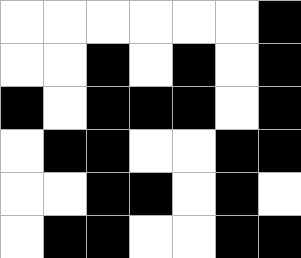[["white", "white", "white", "white", "white", "white", "black"], ["white", "white", "black", "white", "black", "white", "black"], ["black", "white", "black", "black", "black", "white", "black"], ["white", "black", "black", "white", "white", "black", "black"], ["white", "white", "black", "black", "white", "black", "white"], ["white", "black", "black", "white", "white", "black", "black"]]